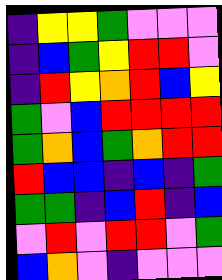[["indigo", "yellow", "yellow", "green", "violet", "violet", "violet"], ["indigo", "blue", "green", "yellow", "red", "red", "violet"], ["indigo", "red", "yellow", "orange", "red", "blue", "yellow"], ["green", "violet", "blue", "red", "red", "red", "red"], ["green", "orange", "blue", "green", "orange", "red", "red"], ["red", "blue", "blue", "indigo", "blue", "indigo", "green"], ["green", "green", "indigo", "blue", "red", "indigo", "blue"], ["violet", "red", "violet", "red", "red", "violet", "green"], ["blue", "orange", "violet", "indigo", "violet", "violet", "violet"]]